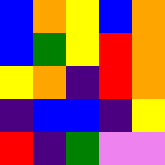[["blue", "orange", "yellow", "blue", "orange"], ["blue", "green", "yellow", "red", "orange"], ["yellow", "orange", "indigo", "red", "orange"], ["indigo", "blue", "blue", "indigo", "yellow"], ["red", "indigo", "green", "violet", "violet"]]